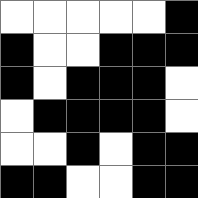[["white", "white", "white", "white", "white", "black"], ["black", "white", "white", "black", "black", "black"], ["black", "white", "black", "black", "black", "white"], ["white", "black", "black", "black", "black", "white"], ["white", "white", "black", "white", "black", "black"], ["black", "black", "white", "white", "black", "black"]]